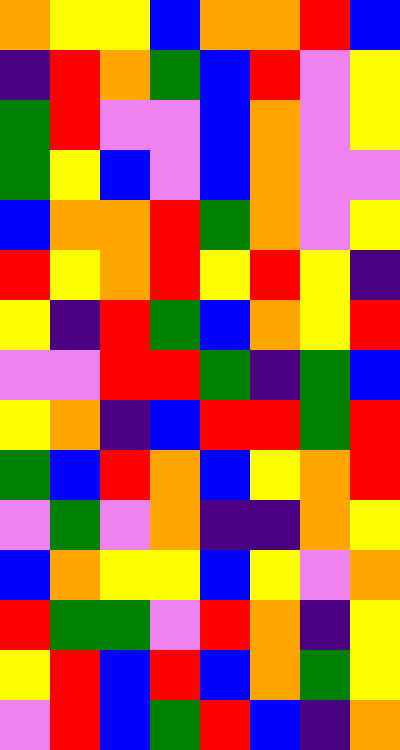[["orange", "yellow", "yellow", "blue", "orange", "orange", "red", "blue"], ["indigo", "red", "orange", "green", "blue", "red", "violet", "yellow"], ["green", "red", "violet", "violet", "blue", "orange", "violet", "yellow"], ["green", "yellow", "blue", "violet", "blue", "orange", "violet", "violet"], ["blue", "orange", "orange", "red", "green", "orange", "violet", "yellow"], ["red", "yellow", "orange", "red", "yellow", "red", "yellow", "indigo"], ["yellow", "indigo", "red", "green", "blue", "orange", "yellow", "red"], ["violet", "violet", "red", "red", "green", "indigo", "green", "blue"], ["yellow", "orange", "indigo", "blue", "red", "red", "green", "red"], ["green", "blue", "red", "orange", "blue", "yellow", "orange", "red"], ["violet", "green", "violet", "orange", "indigo", "indigo", "orange", "yellow"], ["blue", "orange", "yellow", "yellow", "blue", "yellow", "violet", "orange"], ["red", "green", "green", "violet", "red", "orange", "indigo", "yellow"], ["yellow", "red", "blue", "red", "blue", "orange", "green", "yellow"], ["violet", "red", "blue", "green", "red", "blue", "indigo", "orange"]]